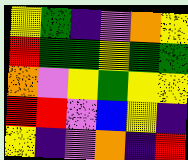[["yellow", "green", "indigo", "violet", "orange", "yellow"], ["red", "green", "green", "yellow", "green", "green"], ["orange", "violet", "yellow", "green", "yellow", "yellow"], ["red", "red", "violet", "blue", "yellow", "indigo"], ["yellow", "indigo", "violet", "orange", "indigo", "red"]]